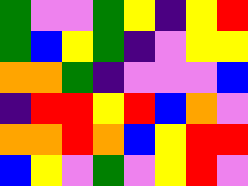[["green", "violet", "violet", "green", "yellow", "indigo", "yellow", "red"], ["green", "blue", "yellow", "green", "indigo", "violet", "yellow", "yellow"], ["orange", "orange", "green", "indigo", "violet", "violet", "violet", "blue"], ["indigo", "red", "red", "yellow", "red", "blue", "orange", "violet"], ["orange", "orange", "red", "orange", "blue", "yellow", "red", "red"], ["blue", "yellow", "violet", "green", "violet", "yellow", "red", "violet"]]